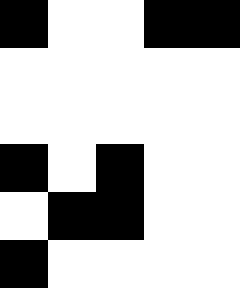[["black", "white", "white", "black", "black"], ["white", "white", "white", "white", "white"], ["white", "white", "white", "white", "white"], ["black", "white", "black", "white", "white"], ["white", "black", "black", "white", "white"], ["black", "white", "white", "white", "white"]]